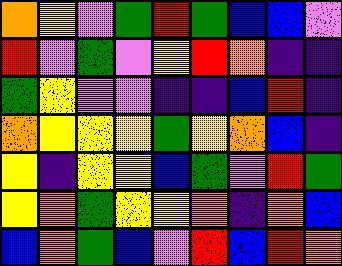[["orange", "yellow", "violet", "green", "red", "green", "blue", "blue", "violet"], ["red", "violet", "green", "violet", "yellow", "red", "orange", "indigo", "indigo"], ["green", "yellow", "violet", "violet", "indigo", "indigo", "blue", "red", "indigo"], ["orange", "yellow", "yellow", "yellow", "green", "yellow", "orange", "blue", "indigo"], ["yellow", "indigo", "yellow", "yellow", "blue", "green", "violet", "red", "green"], ["yellow", "orange", "green", "yellow", "yellow", "orange", "indigo", "orange", "blue"], ["blue", "orange", "green", "blue", "violet", "red", "blue", "red", "orange"]]